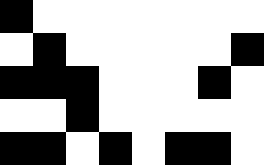[["black", "white", "white", "white", "white", "white", "white", "white"], ["white", "black", "white", "white", "white", "white", "white", "black"], ["black", "black", "black", "white", "white", "white", "black", "white"], ["white", "white", "black", "white", "white", "white", "white", "white"], ["black", "black", "white", "black", "white", "black", "black", "white"]]